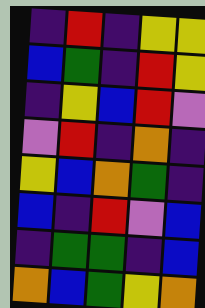[["indigo", "red", "indigo", "yellow", "yellow"], ["blue", "green", "indigo", "red", "yellow"], ["indigo", "yellow", "blue", "red", "violet"], ["violet", "red", "indigo", "orange", "indigo"], ["yellow", "blue", "orange", "green", "indigo"], ["blue", "indigo", "red", "violet", "blue"], ["indigo", "green", "green", "indigo", "blue"], ["orange", "blue", "green", "yellow", "orange"]]